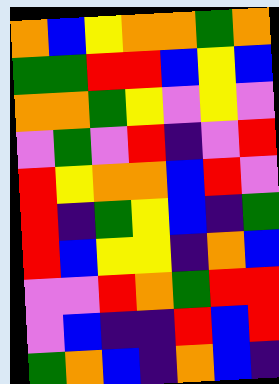[["orange", "blue", "yellow", "orange", "orange", "green", "orange"], ["green", "green", "red", "red", "blue", "yellow", "blue"], ["orange", "orange", "green", "yellow", "violet", "yellow", "violet"], ["violet", "green", "violet", "red", "indigo", "violet", "red"], ["red", "yellow", "orange", "orange", "blue", "red", "violet"], ["red", "indigo", "green", "yellow", "blue", "indigo", "green"], ["red", "blue", "yellow", "yellow", "indigo", "orange", "blue"], ["violet", "violet", "red", "orange", "green", "red", "red"], ["violet", "blue", "indigo", "indigo", "red", "blue", "red"], ["green", "orange", "blue", "indigo", "orange", "blue", "indigo"]]